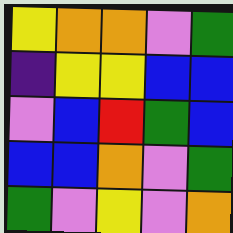[["yellow", "orange", "orange", "violet", "green"], ["indigo", "yellow", "yellow", "blue", "blue"], ["violet", "blue", "red", "green", "blue"], ["blue", "blue", "orange", "violet", "green"], ["green", "violet", "yellow", "violet", "orange"]]